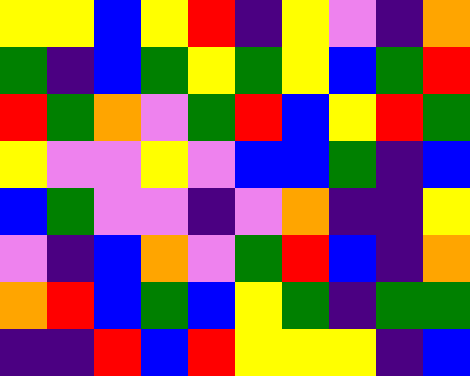[["yellow", "yellow", "blue", "yellow", "red", "indigo", "yellow", "violet", "indigo", "orange"], ["green", "indigo", "blue", "green", "yellow", "green", "yellow", "blue", "green", "red"], ["red", "green", "orange", "violet", "green", "red", "blue", "yellow", "red", "green"], ["yellow", "violet", "violet", "yellow", "violet", "blue", "blue", "green", "indigo", "blue"], ["blue", "green", "violet", "violet", "indigo", "violet", "orange", "indigo", "indigo", "yellow"], ["violet", "indigo", "blue", "orange", "violet", "green", "red", "blue", "indigo", "orange"], ["orange", "red", "blue", "green", "blue", "yellow", "green", "indigo", "green", "green"], ["indigo", "indigo", "red", "blue", "red", "yellow", "yellow", "yellow", "indigo", "blue"]]